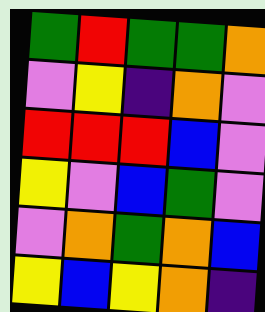[["green", "red", "green", "green", "orange"], ["violet", "yellow", "indigo", "orange", "violet"], ["red", "red", "red", "blue", "violet"], ["yellow", "violet", "blue", "green", "violet"], ["violet", "orange", "green", "orange", "blue"], ["yellow", "blue", "yellow", "orange", "indigo"]]